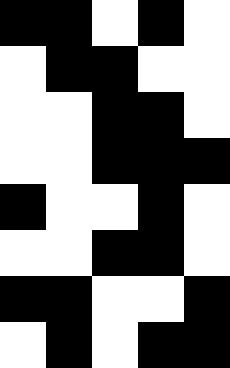[["black", "black", "white", "black", "white"], ["white", "black", "black", "white", "white"], ["white", "white", "black", "black", "white"], ["white", "white", "black", "black", "black"], ["black", "white", "white", "black", "white"], ["white", "white", "black", "black", "white"], ["black", "black", "white", "white", "black"], ["white", "black", "white", "black", "black"]]